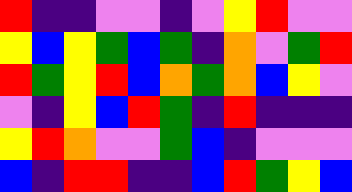[["red", "indigo", "indigo", "violet", "violet", "indigo", "violet", "yellow", "red", "violet", "violet"], ["yellow", "blue", "yellow", "green", "blue", "green", "indigo", "orange", "violet", "green", "red"], ["red", "green", "yellow", "red", "blue", "orange", "green", "orange", "blue", "yellow", "violet"], ["violet", "indigo", "yellow", "blue", "red", "green", "indigo", "red", "indigo", "indigo", "indigo"], ["yellow", "red", "orange", "violet", "violet", "green", "blue", "indigo", "violet", "violet", "violet"], ["blue", "indigo", "red", "red", "indigo", "indigo", "blue", "red", "green", "yellow", "blue"]]